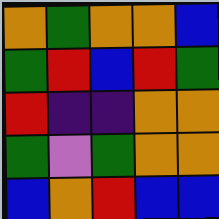[["orange", "green", "orange", "orange", "blue"], ["green", "red", "blue", "red", "green"], ["red", "indigo", "indigo", "orange", "orange"], ["green", "violet", "green", "orange", "orange"], ["blue", "orange", "red", "blue", "blue"]]